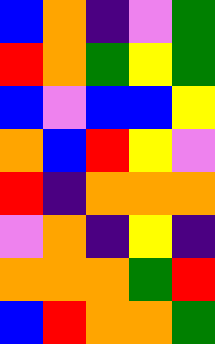[["blue", "orange", "indigo", "violet", "green"], ["red", "orange", "green", "yellow", "green"], ["blue", "violet", "blue", "blue", "yellow"], ["orange", "blue", "red", "yellow", "violet"], ["red", "indigo", "orange", "orange", "orange"], ["violet", "orange", "indigo", "yellow", "indigo"], ["orange", "orange", "orange", "green", "red"], ["blue", "red", "orange", "orange", "green"]]